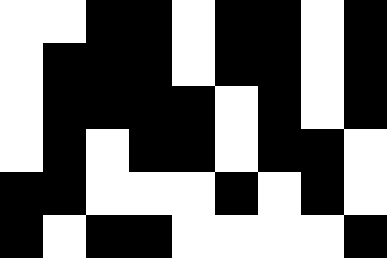[["white", "white", "black", "black", "white", "black", "black", "white", "black"], ["white", "black", "black", "black", "white", "black", "black", "white", "black"], ["white", "black", "black", "black", "black", "white", "black", "white", "black"], ["white", "black", "white", "black", "black", "white", "black", "black", "white"], ["black", "black", "white", "white", "white", "black", "white", "black", "white"], ["black", "white", "black", "black", "white", "white", "white", "white", "black"]]